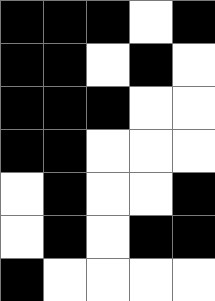[["black", "black", "black", "white", "black"], ["black", "black", "white", "black", "white"], ["black", "black", "black", "white", "white"], ["black", "black", "white", "white", "white"], ["white", "black", "white", "white", "black"], ["white", "black", "white", "black", "black"], ["black", "white", "white", "white", "white"]]